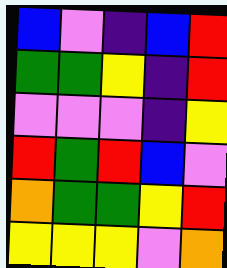[["blue", "violet", "indigo", "blue", "red"], ["green", "green", "yellow", "indigo", "red"], ["violet", "violet", "violet", "indigo", "yellow"], ["red", "green", "red", "blue", "violet"], ["orange", "green", "green", "yellow", "red"], ["yellow", "yellow", "yellow", "violet", "orange"]]